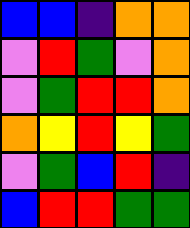[["blue", "blue", "indigo", "orange", "orange"], ["violet", "red", "green", "violet", "orange"], ["violet", "green", "red", "red", "orange"], ["orange", "yellow", "red", "yellow", "green"], ["violet", "green", "blue", "red", "indigo"], ["blue", "red", "red", "green", "green"]]